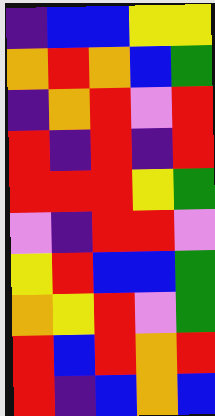[["indigo", "blue", "blue", "yellow", "yellow"], ["orange", "red", "orange", "blue", "green"], ["indigo", "orange", "red", "violet", "red"], ["red", "indigo", "red", "indigo", "red"], ["red", "red", "red", "yellow", "green"], ["violet", "indigo", "red", "red", "violet"], ["yellow", "red", "blue", "blue", "green"], ["orange", "yellow", "red", "violet", "green"], ["red", "blue", "red", "orange", "red"], ["red", "indigo", "blue", "orange", "blue"]]